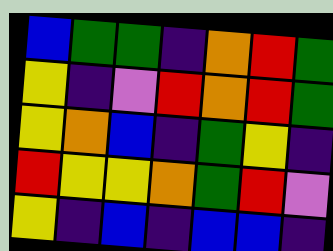[["blue", "green", "green", "indigo", "orange", "red", "green"], ["yellow", "indigo", "violet", "red", "orange", "red", "green"], ["yellow", "orange", "blue", "indigo", "green", "yellow", "indigo"], ["red", "yellow", "yellow", "orange", "green", "red", "violet"], ["yellow", "indigo", "blue", "indigo", "blue", "blue", "indigo"]]